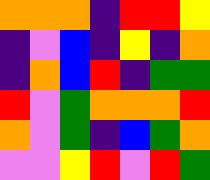[["orange", "orange", "orange", "indigo", "red", "red", "yellow"], ["indigo", "violet", "blue", "indigo", "yellow", "indigo", "orange"], ["indigo", "orange", "blue", "red", "indigo", "green", "green"], ["red", "violet", "green", "orange", "orange", "orange", "red"], ["orange", "violet", "green", "indigo", "blue", "green", "orange"], ["violet", "violet", "yellow", "red", "violet", "red", "green"]]